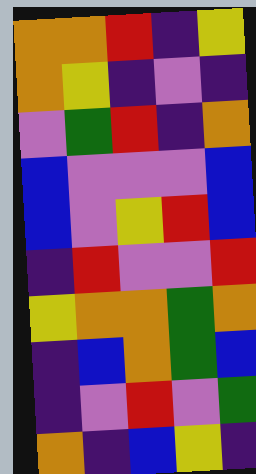[["orange", "orange", "red", "indigo", "yellow"], ["orange", "yellow", "indigo", "violet", "indigo"], ["violet", "green", "red", "indigo", "orange"], ["blue", "violet", "violet", "violet", "blue"], ["blue", "violet", "yellow", "red", "blue"], ["indigo", "red", "violet", "violet", "red"], ["yellow", "orange", "orange", "green", "orange"], ["indigo", "blue", "orange", "green", "blue"], ["indigo", "violet", "red", "violet", "green"], ["orange", "indigo", "blue", "yellow", "indigo"]]